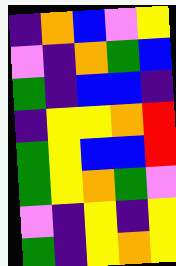[["indigo", "orange", "blue", "violet", "yellow"], ["violet", "indigo", "orange", "green", "blue"], ["green", "indigo", "blue", "blue", "indigo"], ["indigo", "yellow", "yellow", "orange", "red"], ["green", "yellow", "blue", "blue", "red"], ["green", "yellow", "orange", "green", "violet"], ["violet", "indigo", "yellow", "indigo", "yellow"], ["green", "indigo", "yellow", "orange", "yellow"]]